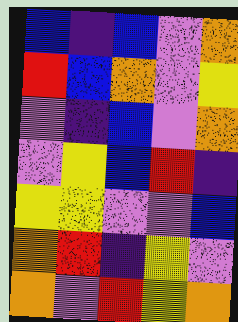[["blue", "indigo", "blue", "violet", "orange"], ["red", "blue", "orange", "violet", "yellow"], ["violet", "indigo", "blue", "violet", "orange"], ["violet", "yellow", "blue", "red", "indigo"], ["yellow", "yellow", "violet", "violet", "blue"], ["orange", "red", "indigo", "yellow", "violet"], ["orange", "violet", "red", "yellow", "orange"]]